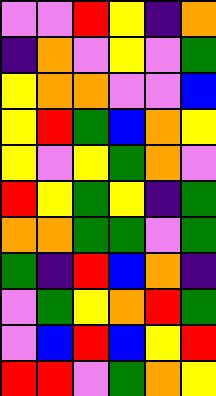[["violet", "violet", "red", "yellow", "indigo", "orange"], ["indigo", "orange", "violet", "yellow", "violet", "green"], ["yellow", "orange", "orange", "violet", "violet", "blue"], ["yellow", "red", "green", "blue", "orange", "yellow"], ["yellow", "violet", "yellow", "green", "orange", "violet"], ["red", "yellow", "green", "yellow", "indigo", "green"], ["orange", "orange", "green", "green", "violet", "green"], ["green", "indigo", "red", "blue", "orange", "indigo"], ["violet", "green", "yellow", "orange", "red", "green"], ["violet", "blue", "red", "blue", "yellow", "red"], ["red", "red", "violet", "green", "orange", "yellow"]]